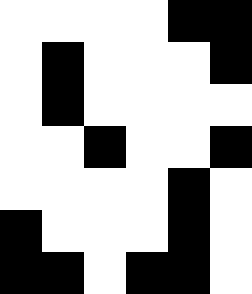[["white", "white", "white", "white", "black", "black"], ["white", "black", "white", "white", "white", "black"], ["white", "black", "white", "white", "white", "white"], ["white", "white", "black", "white", "white", "black"], ["white", "white", "white", "white", "black", "white"], ["black", "white", "white", "white", "black", "white"], ["black", "black", "white", "black", "black", "white"]]